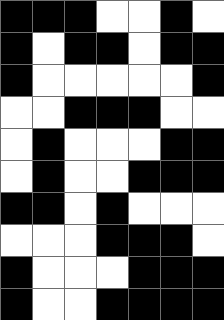[["black", "black", "black", "white", "white", "black", "white"], ["black", "white", "black", "black", "white", "black", "black"], ["black", "white", "white", "white", "white", "white", "black"], ["white", "white", "black", "black", "black", "white", "white"], ["white", "black", "white", "white", "white", "black", "black"], ["white", "black", "white", "white", "black", "black", "black"], ["black", "black", "white", "black", "white", "white", "white"], ["white", "white", "white", "black", "black", "black", "white"], ["black", "white", "white", "white", "black", "black", "black"], ["black", "white", "white", "black", "black", "black", "black"]]